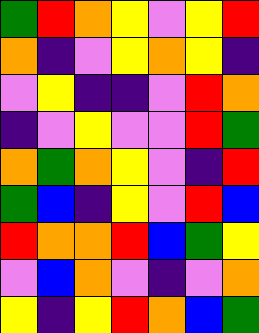[["green", "red", "orange", "yellow", "violet", "yellow", "red"], ["orange", "indigo", "violet", "yellow", "orange", "yellow", "indigo"], ["violet", "yellow", "indigo", "indigo", "violet", "red", "orange"], ["indigo", "violet", "yellow", "violet", "violet", "red", "green"], ["orange", "green", "orange", "yellow", "violet", "indigo", "red"], ["green", "blue", "indigo", "yellow", "violet", "red", "blue"], ["red", "orange", "orange", "red", "blue", "green", "yellow"], ["violet", "blue", "orange", "violet", "indigo", "violet", "orange"], ["yellow", "indigo", "yellow", "red", "orange", "blue", "green"]]